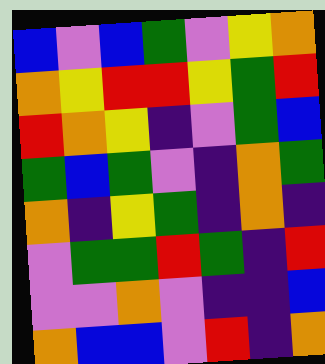[["blue", "violet", "blue", "green", "violet", "yellow", "orange"], ["orange", "yellow", "red", "red", "yellow", "green", "red"], ["red", "orange", "yellow", "indigo", "violet", "green", "blue"], ["green", "blue", "green", "violet", "indigo", "orange", "green"], ["orange", "indigo", "yellow", "green", "indigo", "orange", "indigo"], ["violet", "green", "green", "red", "green", "indigo", "red"], ["violet", "violet", "orange", "violet", "indigo", "indigo", "blue"], ["orange", "blue", "blue", "violet", "red", "indigo", "orange"]]